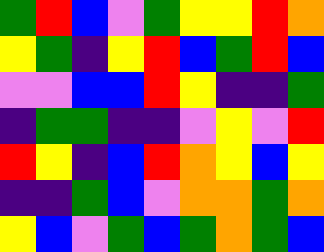[["green", "red", "blue", "violet", "green", "yellow", "yellow", "red", "orange"], ["yellow", "green", "indigo", "yellow", "red", "blue", "green", "red", "blue"], ["violet", "violet", "blue", "blue", "red", "yellow", "indigo", "indigo", "green"], ["indigo", "green", "green", "indigo", "indigo", "violet", "yellow", "violet", "red"], ["red", "yellow", "indigo", "blue", "red", "orange", "yellow", "blue", "yellow"], ["indigo", "indigo", "green", "blue", "violet", "orange", "orange", "green", "orange"], ["yellow", "blue", "violet", "green", "blue", "green", "orange", "green", "blue"]]